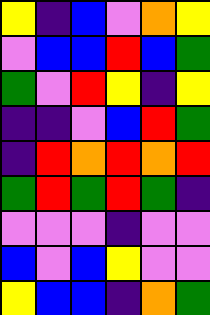[["yellow", "indigo", "blue", "violet", "orange", "yellow"], ["violet", "blue", "blue", "red", "blue", "green"], ["green", "violet", "red", "yellow", "indigo", "yellow"], ["indigo", "indigo", "violet", "blue", "red", "green"], ["indigo", "red", "orange", "red", "orange", "red"], ["green", "red", "green", "red", "green", "indigo"], ["violet", "violet", "violet", "indigo", "violet", "violet"], ["blue", "violet", "blue", "yellow", "violet", "violet"], ["yellow", "blue", "blue", "indigo", "orange", "green"]]